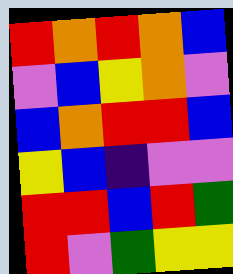[["red", "orange", "red", "orange", "blue"], ["violet", "blue", "yellow", "orange", "violet"], ["blue", "orange", "red", "red", "blue"], ["yellow", "blue", "indigo", "violet", "violet"], ["red", "red", "blue", "red", "green"], ["red", "violet", "green", "yellow", "yellow"]]